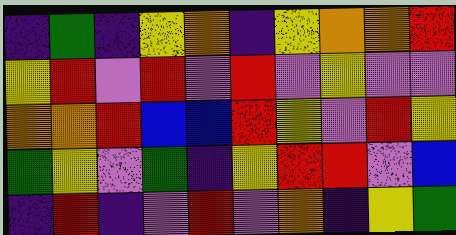[["indigo", "green", "indigo", "yellow", "orange", "indigo", "yellow", "orange", "orange", "red"], ["yellow", "red", "violet", "red", "violet", "red", "violet", "yellow", "violet", "violet"], ["orange", "orange", "red", "blue", "blue", "red", "yellow", "violet", "red", "yellow"], ["green", "yellow", "violet", "green", "indigo", "yellow", "red", "red", "violet", "blue"], ["indigo", "red", "indigo", "violet", "red", "violet", "orange", "indigo", "yellow", "green"]]